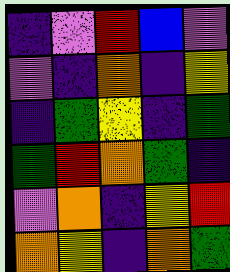[["indigo", "violet", "red", "blue", "violet"], ["violet", "indigo", "orange", "indigo", "yellow"], ["indigo", "green", "yellow", "indigo", "green"], ["green", "red", "orange", "green", "indigo"], ["violet", "orange", "indigo", "yellow", "red"], ["orange", "yellow", "indigo", "orange", "green"]]